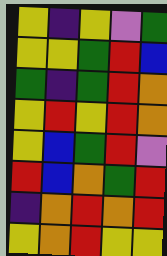[["yellow", "indigo", "yellow", "violet", "green"], ["yellow", "yellow", "green", "red", "blue"], ["green", "indigo", "green", "red", "orange"], ["yellow", "red", "yellow", "red", "orange"], ["yellow", "blue", "green", "red", "violet"], ["red", "blue", "orange", "green", "red"], ["indigo", "orange", "red", "orange", "red"], ["yellow", "orange", "red", "yellow", "yellow"]]